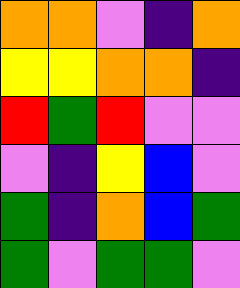[["orange", "orange", "violet", "indigo", "orange"], ["yellow", "yellow", "orange", "orange", "indigo"], ["red", "green", "red", "violet", "violet"], ["violet", "indigo", "yellow", "blue", "violet"], ["green", "indigo", "orange", "blue", "green"], ["green", "violet", "green", "green", "violet"]]